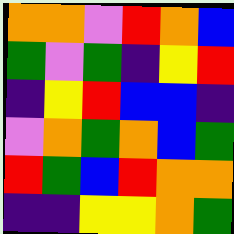[["orange", "orange", "violet", "red", "orange", "blue"], ["green", "violet", "green", "indigo", "yellow", "red"], ["indigo", "yellow", "red", "blue", "blue", "indigo"], ["violet", "orange", "green", "orange", "blue", "green"], ["red", "green", "blue", "red", "orange", "orange"], ["indigo", "indigo", "yellow", "yellow", "orange", "green"]]